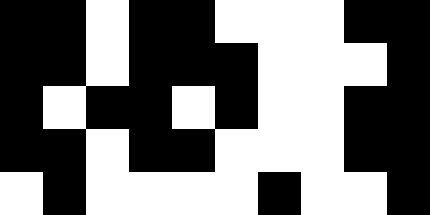[["black", "black", "white", "black", "black", "white", "white", "white", "black", "black"], ["black", "black", "white", "black", "black", "black", "white", "white", "white", "black"], ["black", "white", "black", "black", "white", "black", "white", "white", "black", "black"], ["black", "black", "white", "black", "black", "white", "white", "white", "black", "black"], ["white", "black", "white", "white", "white", "white", "black", "white", "white", "black"]]